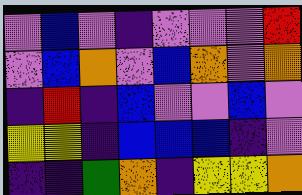[["violet", "blue", "violet", "indigo", "violet", "violet", "violet", "red"], ["violet", "blue", "orange", "violet", "blue", "orange", "violet", "orange"], ["indigo", "red", "indigo", "blue", "violet", "violet", "blue", "violet"], ["yellow", "yellow", "indigo", "blue", "blue", "blue", "indigo", "violet"], ["indigo", "indigo", "green", "orange", "indigo", "yellow", "yellow", "orange"]]